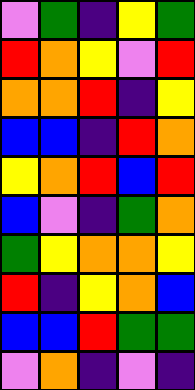[["violet", "green", "indigo", "yellow", "green"], ["red", "orange", "yellow", "violet", "red"], ["orange", "orange", "red", "indigo", "yellow"], ["blue", "blue", "indigo", "red", "orange"], ["yellow", "orange", "red", "blue", "red"], ["blue", "violet", "indigo", "green", "orange"], ["green", "yellow", "orange", "orange", "yellow"], ["red", "indigo", "yellow", "orange", "blue"], ["blue", "blue", "red", "green", "green"], ["violet", "orange", "indigo", "violet", "indigo"]]